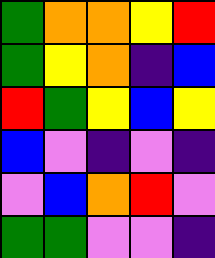[["green", "orange", "orange", "yellow", "red"], ["green", "yellow", "orange", "indigo", "blue"], ["red", "green", "yellow", "blue", "yellow"], ["blue", "violet", "indigo", "violet", "indigo"], ["violet", "blue", "orange", "red", "violet"], ["green", "green", "violet", "violet", "indigo"]]